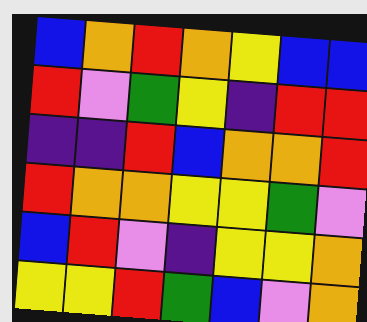[["blue", "orange", "red", "orange", "yellow", "blue", "blue"], ["red", "violet", "green", "yellow", "indigo", "red", "red"], ["indigo", "indigo", "red", "blue", "orange", "orange", "red"], ["red", "orange", "orange", "yellow", "yellow", "green", "violet"], ["blue", "red", "violet", "indigo", "yellow", "yellow", "orange"], ["yellow", "yellow", "red", "green", "blue", "violet", "orange"]]